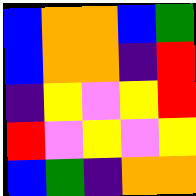[["blue", "orange", "orange", "blue", "green"], ["blue", "orange", "orange", "indigo", "red"], ["indigo", "yellow", "violet", "yellow", "red"], ["red", "violet", "yellow", "violet", "yellow"], ["blue", "green", "indigo", "orange", "orange"]]